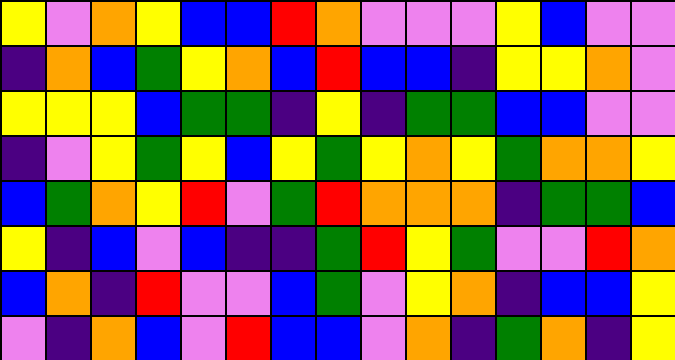[["yellow", "violet", "orange", "yellow", "blue", "blue", "red", "orange", "violet", "violet", "violet", "yellow", "blue", "violet", "violet"], ["indigo", "orange", "blue", "green", "yellow", "orange", "blue", "red", "blue", "blue", "indigo", "yellow", "yellow", "orange", "violet"], ["yellow", "yellow", "yellow", "blue", "green", "green", "indigo", "yellow", "indigo", "green", "green", "blue", "blue", "violet", "violet"], ["indigo", "violet", "yellow", "green", "yellow", "blue", "yellow", "green", "yellow", "orange", "yellow", "green", "orange", "orange", "yellow"], ["blue", "green", "orange", "yellow", "red", "violet", "green", "red", "orange", "orange", "orange", "indigo", "green", "green", "blue"], ["yellow", "indigo", "blue", "violet", "blue", "indigo", "indigo", "green", "red", "yellow", "green", "violet", "violet", "red", "orange"], ["blue", "orange", "indigo", "red", "violet", "violet", "blue", "green", "violet", "yellow", "orange", "indigo", "blue", "blue", "yellow"], ["violet", "indigo", "orange", "blue", "violet", "red", "blue", "blue", "violet", "orange", "indigo", "green", "orange", "indigo", "yellow"]]